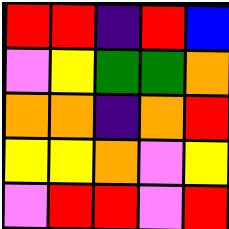[["red", "red", "indigo", "red", "blue"], ["violet", "yellow", "green", "green", "orange"], ["orange", "orange", "indigo", "orange", "red"], ["yellow", "yellow", "orange", "violet", "yellow"], ["violet", "red", "red", "violet", "red"]]